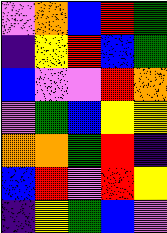[["violet", "orange", "blue", "red", "green"], ["indigo", "yellow", "red", "blue", "green"], ["blue", "violet", "violet", "red", "orange"], ["violet", "green", "blue", "yellow", "yellow"], ["orange", "orange", "green", "red", "indigo"], ["blue", "red", "violet", "red", "yellow"], ["indigo", "yellow", "green", "blue", "violet"]]